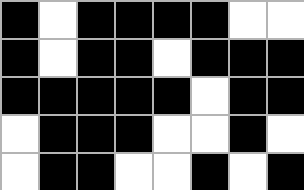[["black", "white", "black", "black", "black", "black", "white", "white"], ["black", "white", "black", "black", "white", "black", "black", "black"], ["black", "black", "black", "black", "black", "white", "black", "black"], ["white", "black", "black", "black", "white", "white", "black", "white"], ["white", "black", "black", "white", "white", "black", "white", "black"]]